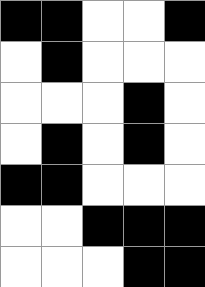[["black", "black", "white", "white", "black"], ["white", "black", "white", "white", "white"], ["white", "white", "white", "black", "white"], ["white", "black", "white", "black", "white"], ["black", "black", "white", "white", "white"], ["white", "white", "black", "black", "black"], ["white", "white", "white", "black", "black"]]